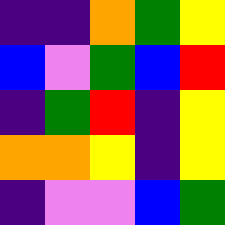[["indigo", "indigo", "orange", "green", "yellow"], ["blue", "violet", "green", "blue", "red"], ["indigo", "green", "red", "indigo", "yellow"], ["orange", "orange", "yellow", "indigo", "yellow"], ["indigo", "violet", "violet", "blue", "green"]]